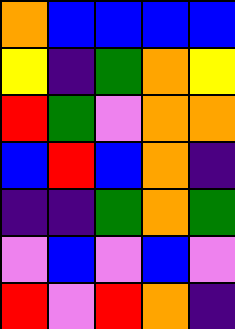[["orange", "blue", "blue", "blue", "blue"], ["yellow", "indigo", "green", "orange", "yellow"], ["red", "green", "violet", "orange", "orange"], ["blue", "red", "blue", "orange", "indigo"], ["indigo", "indigo", "green", "orange", "green"], ["violet", "blue", "violet", "blue", "violet"], ["red", "violet", "red", "orange", "indigo"]]